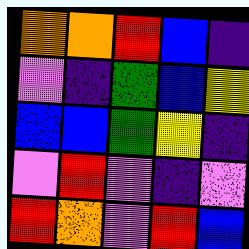[["orange", "orange", "red", "blue", "indigo"], ["violet", "indigo", "green", "blue", "yellow"], ["blue", "blue", "green", "yellow", "indigo"], ["violet", "red", "violet", "indigo", "violet"], ["red", "orange", "violet", "red", "blue"]]